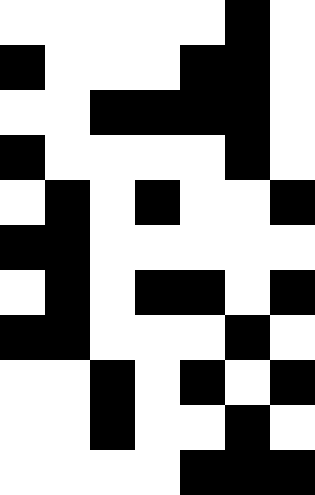[["white", "white", "white", "white", "white", "black", "white"], ["black", "white", "white", "white", "black", "black", "white"], ["white", "white", "black", "black", "black", "black", "white"], ["black", "white", "white", "white", "white", "black", "white"], ["white", "black", "white", "black", "white", "white", "black"], ["black", "black", "white", "white", "white", "white", "white"], ["white", "black", "white", "black", "black", "white", "black"], ["black", "black", "white", "white", "white", "black", "white"], ["white", "white", "black", "white", "black", "white", "black"], ["white", "white", "black", "white", "white", "black", "white"], ["white", "white", "white", "white", "black", "black", "black"]]